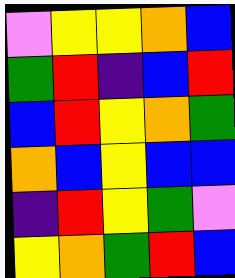[["violet", "yellow", "yellow", "orange", "blue"], ["green", "red", "indigo", "blue", "red"], ["blue", "red", "yellow", "orange", "green"], ["orange", "blue", "yellow", "blue", "blue"], ["indigo", "red", "yellow", "green", "violet"], ["yellow", "orange", "green", "red", "blue"]]